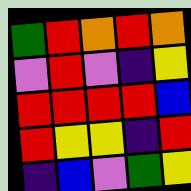[["green", "red", "orange", "red", "orange"], ["violet", "red", "violet", "indigo", "yellow"], ["red", "red", "red", "red", "blue"], ["red", "yellow", "yellow", "indigo", "red"], ["indigo", "blue", "violet", "green", "yellow"]]